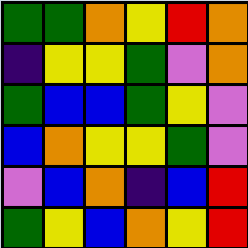[["green", "green", "orange", "yellow", "red", "orange"], ["indigo", "yellow", "yellow", "green", "violet", "orange"], ["green", "blue", "blue", "green", "yellow", "violet"], ["blue", "orange", "yellow", "yellow", "green", "violet"], ["violet", "blue", "orange", "indigo", "blue", "red"], ["green", "yellow", "blue", "orange", "yellow", "red"]]